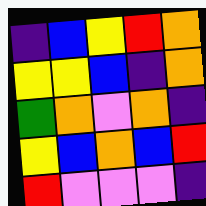[["indigo", "blue", "yellow", "red", "orange"], ["yellow", "yellow", "blue", "indigo", "orange"], ["green", "orange", "violet", "orange", "indigo"], ["yellow", "blue", "orange", "blue", "red"], ["red", "violet", "violet", "violet", "indigo"]]